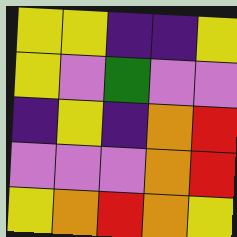[["yellow", "yellow", "indigo", "indigo", "yellow"], ["yellow", "violet", "green", "violet", "violet"], ["indigo", "yellow", "indigo", "orange", "red"], ["violet", "violet", "violet", "orange", "red"], ["yellow", "orange", "red", "orange", "yellow"]]